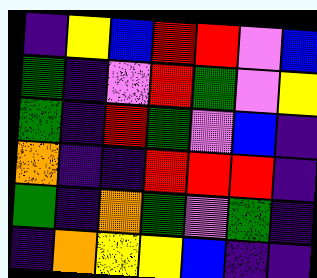[["indigo", "yellow", "blue", "red", "red", "violet", "blue"], ["green", "indigo", "violet", "red", "green", "violet", "yellow"], ["green", "indigo", "red", "green", "violet", "blue", "indigo"], ["orange", "indigo", "indigo", "red", "red", "red", "indigo"], ["green", "indigo", "orange", "green", "violet", "green", "indigo"], ["indigo", "orange", "yellow", "yellow", "blue", "indigo", "indigo"]]